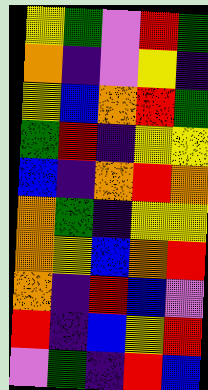[["yellow", "green", "violet", "red", "green"], ["orange", "indigo", "violet", "yellow", "indigo"], ["yellow", "blue", "orange", "red", "green"], ["green", "red", "indigo", "yellow", "yellow"], ["blue", "indigo", "orange", "red", "orange"], ["orange", "green", "indigo", "yellow", "yellow"], ["orange", "yellow", "blue", "orange", "red"], ["orange", "indigo", "red", "blue", "violet"], ["red", "indigo", "blue", "yellow", "red"], ["violet", "green", "indigo", "red", "blue"]]